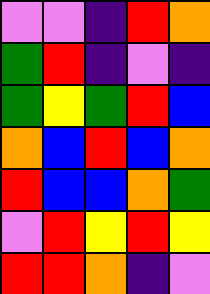[["violet", "violet", "indigo", "red", "orange"], ["green", "red", "indigo", "violet", "indigo"], ["green", "yellow", "green", "red", "blue"], ["orange", "blue", "red", "blue", "orange"], ["red", "blue", "blue", "orange", "green"], ["violet", "red", "yellow", "red", "yellow"], ["red", "red", "orange", "indigo", "violet"]]